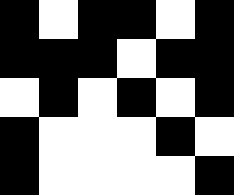[["black", "white", "black", "black", "white", "black"], ["black", "black", "black", "white", "black", "black"], ["white", "black", "white", "black", "white", "black"], ["black", "white", "white", "white", "black", "white"], ["black", "white", "white", "white", "white", "black"]]